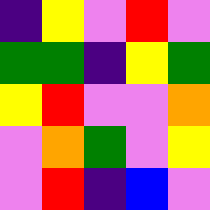[["indigo", "yellow", "violet", "red", "violet"], ["green", "green", "indigo", "yellow", "green"], ["yellow", "red", "violet", "violet", "orange"], ["violet", "orange", "green", "violet", "yellow"], ["violet", "red", "indigo", "blue", "violet"]]